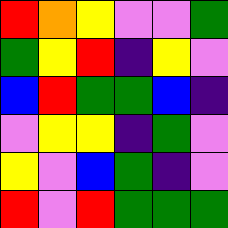[["red", "orange", "yellow", "violet", "violet", "green"], ["green", "yellow", "red", "indigo", "yellow", "violet"], ["blue", "red", "green", "green", "blue", "indigo"], ["violet", "yellow", "yellow", "indigo", "green", "violet"], ["yellow", "violet", "blue", "green", "indigo", "violet"], ["red", "violet", "red", "green", "green", "green"]]